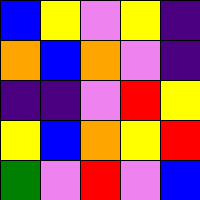[["blue", "yellow", "violet", "yellow", "indigo"], ["orange", "blue", "orange", "violet", "indigo"], ["indigo", "indigo", "violet", "red", "yellow"], ["yellow", "blue", "orange", "yellow", "red"], ["green", "violet", "red", "violet", "blue"]]